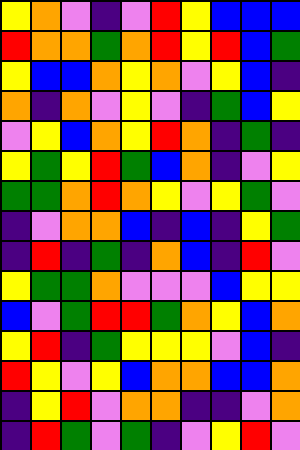[["yellow", "orange", "violet", "indigo", "violet", "red", "yellow", "blue", "blue", "blue"], ["red", "orange", "orange", "green", "orange", "red", "yellow", "red", "blue", "green"], ["yellow", "blue", "blue", "orange", "yellow", "orange", "violet", "yellow", "blue", "indigo"], ["orange", "indigo", "orange", "violet", "yellow", "violet", "indigo", "green", "blue", "yellow"], ["violet", "yellow", "blue", "orange", "yellow", "red", "orange", "indigo", "green", "indigo"], ["yellow", "green", "yellow", "red", "green", "blue", "orange", "indigo", "violet", "yellow"], ["green", "green", "orange", "red", "orange", "yellow", "violet", "yellow", "green", "violet"], ["indigo", "violet", "orange", "orange", "blue", "indigo", "blue", "indigo", "yellow", "green"], ["indigo", "red", "indigo", "green", "indigo", "orange", "blue", "indigo", "red", "violet"], ["yellow", "green", "green", "orange", "violet", "violet", "violet", "blue", "yellow", "yellow"], ["blue", "violet", "green", "red", "red", "green", "orange", "yellow", "blue", "orange"], ["yellow", "red", "indigo", "green", "yellow", "yellow", "yellow", "violet", "blue", "indigo"], ["red", "yellow", "violet", "yellow", "blue", "orange", "orange", "blue", "blue", "orange"], ["indigo", "yellow", "red", "violet", "orange", "orange", "indigo", "indigo", "violet", "orange"], ["indigo", "red", "green", "violet", "green", "indigo", "violet", "yellow", "red", "violet"]]